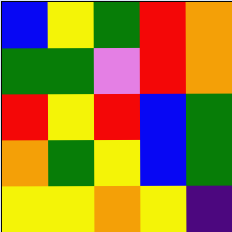[["blue", "yellow", "green", "red", "orange"], ["green", "green", "violet", "red", "orange"], ["red", "yellow", "red", "blue", "green"], ["orange", "green", "yellow", "blue", "green"], ["yellow", "yellow", "orange", "yellow", "indigo"]]